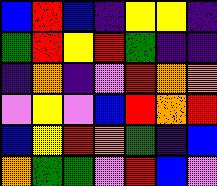[["blue", "red", "blue", "indigo", "yellow", "yellow", "indigo"], ["green", "red", "yellow", "red", "green", "indigo", "indigo"], ["indigo", "orange", "indigo", "violet", "red", "orange", "orange"], ["violet", "yellow", "violet", "blue", "red", "orange", "red"], ["blue", "yellow", "red", "orange", "green", "indigo", "blue"], ["orange", "green", "green", "violet", "red", "blue", "violet"]]